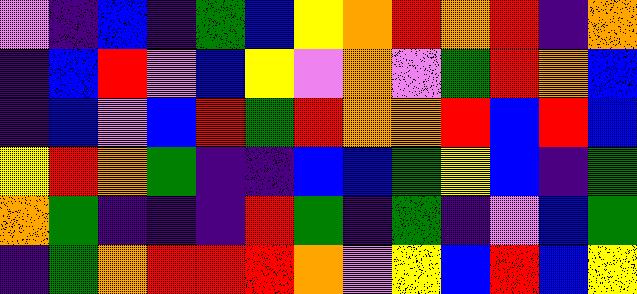[["violet", "indigo", "blue", "indigo", "green", "blue", "yellow", "orange", "red", "orange", "red", "indigo", "orange"], ["indigo", "blue", "red", "violet", "blue", "yellow", "violet", "orange", "violet", "green", "red", "orange", "blue"], ["indigo", "blue", "violet", "blue", "red", "green", "red", "orange", "orange", "red", "blue", "red", "blue"], ["yellow", "red", "orange", "green", "indigo", "indigo", "blue", "blue", "green", "yellow", "blue", "indigo", "green"], ["orange", "green", "indigo", "indigo", "indigo", "red", "green", "indigo", "green", "indigo", "violet", "blue", "green"], ["indigo", "green", "orange", "red", "red", "red", "orange", "violet", "yellow", "blue", "red", "blue", "yellow"]]